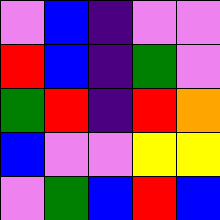[["violet", "blue", "indigo", "violet", "violet"], ["red", "blue", "indigo", "green", "violet"], ["green", "red", "indigo", "red", "orange"], ["blue", "violet", "violet", "yellow", "yellow"], ["violet", "green", "blue", "red", "blue"]]